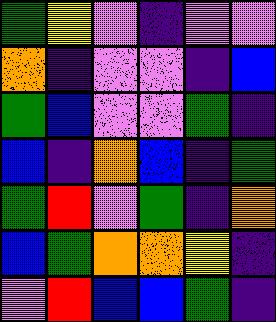[["green", "yellow", "violet", "indigo", "violet", "violet"], ["orange", "indigo", "violet", "violet", "indigo", "blue"], ["green", "blue", "violet", "violet", "green", "indigo"], ["blue", "indigo", "orange", "blue", "indigo", "green"], ["green", "red", "violet", "green", "indigo", "orange"], ["blue", "green", "orange", "orange", "yellow", "indigo"], ["violet", "red", "blue", "blue", "green", "indigo"]]